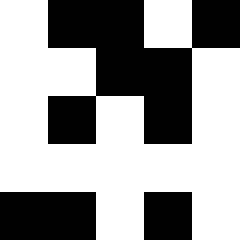[["white", "black", "black", "white", "black"], ["white", "white", "black", "black", "white"], ["white", "black", "white", "black", "white"], ["white", "white", "white", "white", "white"], ["black", "black", "white", "black", "white"]]